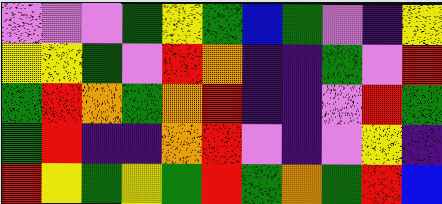[["violet", "violet", "violet", "green", "yellow", "green", "blue", "green", "violet", "indigo", "yellow"], ["yellow", "yellow", "green", "violet", "red", "orange", "indigo", "indigo", "green", "violet", "red"], ["green", "red", "orange", "green", "orange", "red", "indigo", "indigo", "violet", "red", "green"], ["green", "red", "indigo", "indigo", "orange", "red", "violet", "indigo", "violet", "yellow", "indigo"], ["red", "yellow", "green", "yellow", "green", "red", "green", "orange", "green", "red", "blue"]]